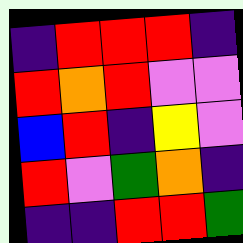[["indigo", "red", "red", "red", "indigo"], ["red", "orange", "red", "violet", "violet"], ["blue", "red", "indigo", "yellow", "violet"], ["red", "violet", "green", "orange", "indigo"], ["indigo", "indigo", "red", "red", "green"]]